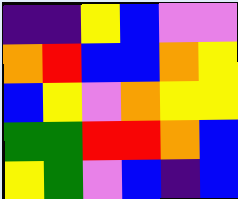[["indigo", "indigo", "yellow", "blue", "violet", "violet"], ["orange", "red", "blue", "blue", "orange", "yellow"], ["blue", "yellow", "violet", "orange", "yellow", "yellow"], ["green", "green", "red", "red", "orange", "blue"], ["yellow", "green", "violet", "blue", "indigo", "blue"]]